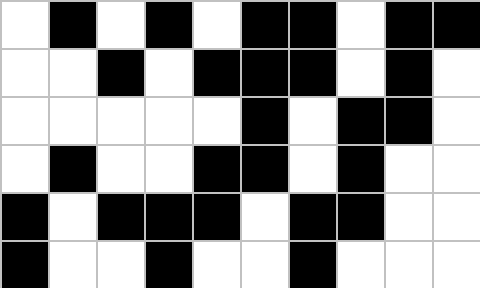[["white", "black", "white", "black", "white", "black", "black", "white", "black", "black"], ["white", "white", "black", "white", "black", "black", "black", "white", "black", "white"], ["white", "white", "white", "white", "white", "black", "white", "black", "black", "white"], ["white", "black", "white", "white", "black", "black", "white", "black", "white", "white"], ["black", "white", "black", "black", "black", "white", "black", "black", "white", "white"], ["black", "white", "white", "black", "white", "white", "black", "white", "white", "white"]]